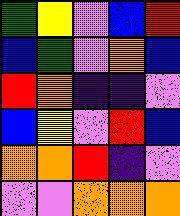[["green", "yellow", "violet", "blue", "red"], ["blue", "green", "violet", "orange", "blue"], ["red", "orange", "indigo", "indigo", "violet"], ["blue", "yellow", "violet", "red", "blue"], ["orange", "orange", "red", "indigo", "violet"], ["violet", "violet", "orange", "orange", "orange"]]